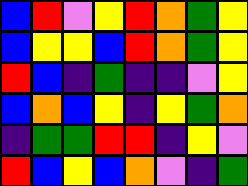[["blue", "red", "violet", "yellow", "red", "orange", "green", "yellow"], ["blue", "yellow", "yellow", "blue", "red", "orange", "green", "yellow"], ["red", "blue", "indigo", "green", "indigo", "indigo", "violet", "yellow"], ["blue", "orange", "blue", "yellow", "indigo", "yellow", "green", "orange"], ["indigo", "green", "green", "red", "red", "indigo", "yellow", "violet"], ["red", "blue", "yellow", "blue", "orange", "violet", "indigo", "green"]]